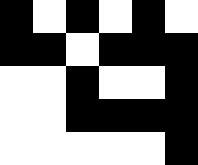[["black", "white", "black", "white", "black", "white"], ["black", "black", "white", "black", "black", "black"], ["white", "white", "black", "white", "white", "black"], ["white", "white", "black", "black", "black", "black"], ["white", "white", "white", "white", "white", "black"]]